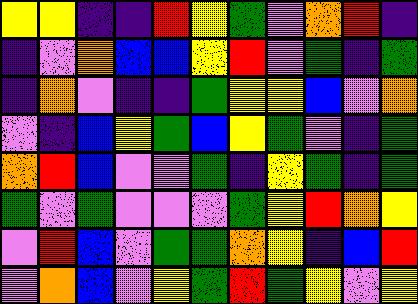[["yellow", "yellow", "indigo", "indigo", "red", "yellow", "green", "violet", "orange", "red", "indigo"], ["indigo", "violet", "orange", "blue", "blue", "yellow", "red", "violet", "green", "indigo", "green"], ["indigo", "orange", "violet", "indigo", "indigo", "green", "yellow", "yellow", "blue", "violet", "orange"], ["violet", "indigo", "blue", "yellow", "green", "blue", "yellow", "green", "violet", "indigo", "green"], ["orange", "red", "blue", "violet", "violet", "green", "indigo", "yellow", "green", "indigo", "green"], ["green", "violet", "green", "violet", "violet", "violet", "green", "yellow", "red", "orange", "yellow"], ["violet", "red", "blue", "violet", "green", "green", "orange", "yellow", "indigo", "blue", "red"], ["violet", "orange", "blue", "violet", "yellow", "green", "red", "green", "yellow", "violet", "yellow"]]